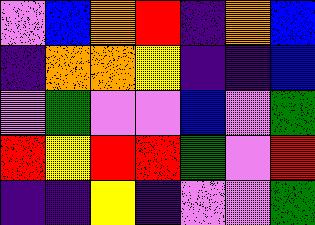[["violet", "blue", "orange", "red", "indigo", "orange", "blue"], ["indigo", "orange", "orange", "yellow", "indigo", "indigo", "blue"], ["violet", "green", "violet", "violet", "blue", "violet", "green"], ["red", "yellow", "red", "red", "green", "violet", "red"], ["indigo", "indigo", "yellow", "indigo", "violet", "violet", "green"]]